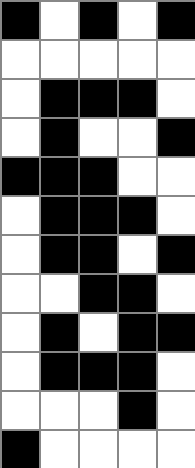[["black", "white", "black", "white", "black"], ["white", "white", "white", "white", "white"], ["white", "black", "black", "black", "white"], ["white", "black", "white", "white", "black"], ["black", "black", "black", "white", "white"], ["white", "black", "black", "black", "white"], ["white", "black", "black", "white", "black"], ["white", "white", "black", "black", "white"], ["white", "black", "white", "black", "black"], ["white", "black", "black", "black", "white"], ["white", "white", "white", "black", "white"], ["black", "white", "white", "white", "white"]]